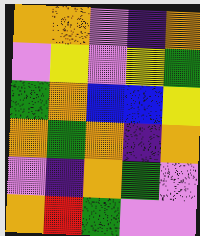[["orange", "orange", "violet", "indigo", "orange"], ["violet", "yellow", "violet", "yellow", "green"], ["green", "orange", "blue", "blue", "yellow"], ["orange", "green", "orange", "indigo", "orange"], ["violet", "indigo", "orange", "green", "violet"], ["orange", "red", "green", "violet", "violet"]]